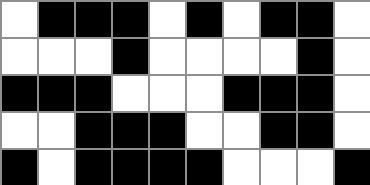[["white", "black", "black", "black", "white", "black", "white", "black", "black", "white"], ["white", "white", "white", "black", "white", "white", "white", "white", "black", "white"], ["black", "black", "black", "white", "white", "white", "black", "black", "black", "white"], ["white", "white", "black", "black", "black", "white", "white", "black", "black", "white"], ["black", "white", "black", "black", "black", "black", "white", "white", "white", "black"]]